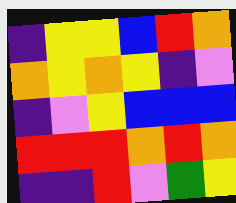[["indigo", "yellow", "yellow", "blue", "red", "orange"], ["orange", "yellow", "orange", "yellow", "indigo", "violet"], ["indigo", "violet", "yellow", "blue", "blue", "blue"], ["red", "red", "red", "orange", "red", "orange"], ["indigo", "indigo", "red", "violet", "green", "yellow"]]